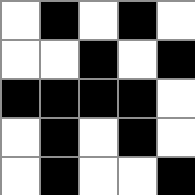[["white", "black", "white", "black", "white"], ["white", "white", "black", "white", "black"], ["black", "black", "black", "black", "white"], ["white", "black", "white", "black", "white"], ["white", "black", "white", "white", "black"]]